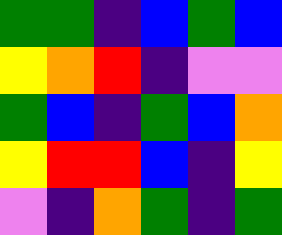[["green", "green", "indigo", "blue", "green", "blue"], ["yellow", "orange", "red", "indigo", "violet", "violet"], ["green", "blue", "indigo", "green", "blue", "orange"], ["yellow", "red", "red", "blue", "indigo", "yellow"], ["violet", "indigo", "orange", "green", "indigo", "green"]]